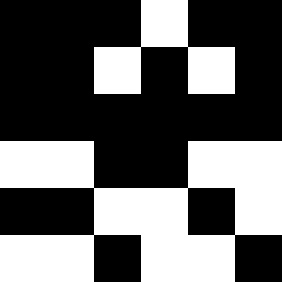[["black", "black", "black", "white", "black", "black"], ["black", "black", "white", "black", "white", "black"], ["black", "black", "black", "black", "black", "black"], ["white", "white", "black", "black", "white", "white"], ["black", "black", "white", "white", "black", "white"], ["white", "white", "black", "white", "white", "black"]]